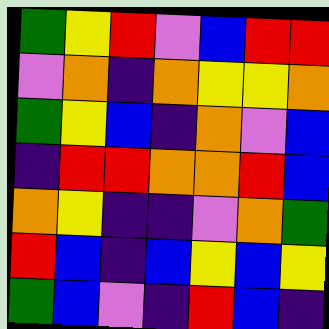[["green", "yellow", "red", "violet", "blue", "red", "red"], ["violet", "orange", "indigo", "orange", "yellow", "yellow", "orange"], ["green", "yellow", "blue", "indigo", "orange", "violet", "blue"], ["indigo", "red", "red", "orange", "orange", "red", "blue"], ["orange", "yellow", "indigo", "indigo", "violet", "orange", "green"], ["red", "blue", "indigo", "blue", "yellow", "blue", "yellow"], ["green", "blue", "violet", "indigo", "red", "blue", "indigo"]]